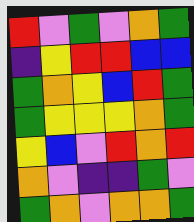[["red", "violet", "green", "violet", "orange", "green"], ["indigo", "yellow", "red", "red", "blue", "blue"], ["green", "orange", "yellow", "blue", "red", "green"], ["green", "yellow", "yellow", "yellow", "orange", "green"], ["yellow", "blue", "violet", "red", "orange", "red"], ["orange", "violet", "indigo", "indigo", "green", "violet"], ["green", "orange", "violet", "orange", "orange", "green"]]